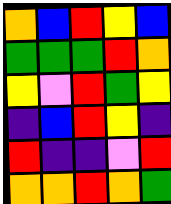[["orange", "blue", "red", "yellow", "blue"], ["green", "green", "green", "red", "orange"], ["yellow", "violet", "red", "green", "yellow"], ["indigo", "blue", "red", "yellow", "indigo"], ["red", "indigo", "indigo", "violet", "red"], ["orange", "orange", "red", "orange", "green"]]